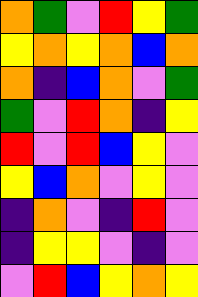[["orange", "green", "violet", "red", "yellow", "green"], ["yellow", "orange", "yellow", "orange", "blue", "orange"], ["orange", "indigo", "blue", "orange", "violet", "green"], ["green", "violet", "red", "orange", "indigo", "yellow"], ["red", "violet", "red", "blue", "yellow", "violet"], ["yellow", "blue", "orange", "violet", "yellow", "violet"], ["indigo", "orange", "violet", "indigo", "red", "violet"], ["indigo", "yellow", "yellow", "violet", "indigo", "violet"], ["violet", "red", "blue", "yellow", "orange", "yellow"]]